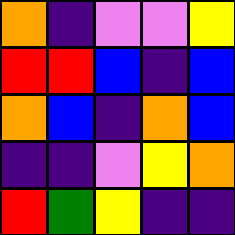[["orange", "indigo", "violet", "violet", "yellow"], ["red", "red", "blue", "indigo", "blue"], ["orange", "blue", "indigo", "orange", "blue"], ["indigo", "indigo", "violet", "yellow", "orange"], ["red", "green", "yellow", "indigo", "indigo"]]